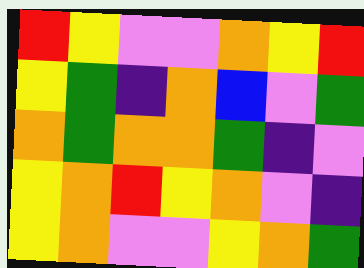[["red", "yellow", "violet", "violet", "orange", "yellow", "red"], ["yellow", "green", "indigo", "orange", "blue", "violet", "green"], ["orange", "green", "orange", "orange", "green", "indigo", "violet"], ["yellow", "orange", "red", "yellow", "orange", "violet", "indigo"], ["yellow", "orange", "violet", "violet", "yellow", "orange", "green"]]